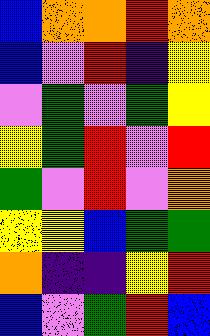[["blue", "orange", "orange", "red", "orange"], ["blue", "violet", "red", "indigo", "yellow"], ["violet", "green", "violet", "green", "yellow"], ["yellow", "green", "red", "violet", "red"], ["green", "violet", "red", "violet", "orange"], ["yellow", "yellow", "blue", "green", "green"], ["orange", "indigo", "indigo", "yellow", "red"], ["blue", "violet", "green", "red", "blue"]]